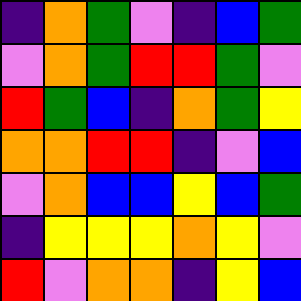[["indigo", "orange", "green", "violet", "indigo", "blue", "green"], ["violet", "orange", "green", "red", "red", "green", "violet"], ["red", "green", "blue", "indigo", "orange", "green", "yellow"], ["orange", "orange", "red", "red", "indigo", "violet", "blue"], ["violet", "orange", "blue", "blue", "yellow", "blue", "green"], ["indigo", "yellow", "yellow", "yellow", "orange", "yellow", "violet"], ["red", "violet", "orange", "orange", "indigo", "yellow", "blue"]]